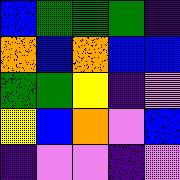[["blue", "green", "green", "green", "indigo"], ["orange", "blue", "orange", "blue", "blue"], ["green", "green", "yellow", "indigo", "violet"], ["yellow", "blue", "orange", "violet", "blue"], ["indigo", "violet", "violet", "indigo", "violet"]]